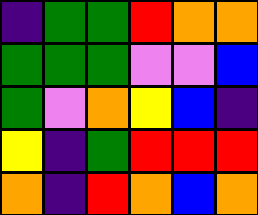[["indigo", "green", "green", "red", "orange", "orange"], ["green", "green", "green", "violet", "violet", "blue"], ["green", "violet", "orange", "yellow", "blue", "indigo"], ["yellow", "indigo", "green", "red", "red", "red"], ["orange", "indigo", "red", "orange", "blue", "orange"]]